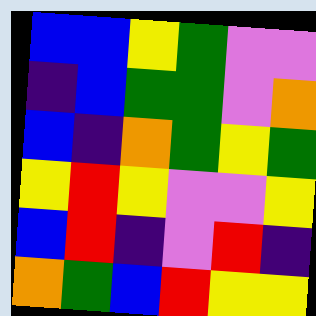[["blue", "blue", "yellow", "green", "violet", "violet"], ["indigo", "blue", "green", "green", "violet", "orange"], ["blue", "indigo", "orange", "green", "yellow", "green"], ["yellow", "red", "yellow", "violet", "violet", "yellow"], ["blue", "red", "indigo", "violet", "red", "indigo"], ["orange", "green", "blue", "red", "yellow", "yellow"]]